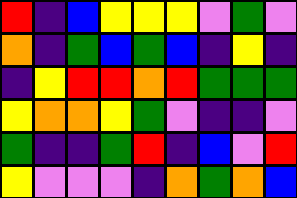[["red", "indigo", "blue", "yellow", "yellow", "yellow", "violet", "green", "violet"], ["orange", "indigo", "green", "blue", "green", "blue", "indigo", "yellow", "indigo"], ["indigo", "yellow", "red", "red", "orange", "red", "green", "green", "green"], ["yellow", "orange", "orange", "yellow", "green", "violet", "indigo", "indigo", "violet"], ["green", "indigo", "indigo", "green", "red", "indigo", "blue", "violet", "red"], ["yellow", "violet", "violet", "violet", "indigo", "orange", "green", "orange", "blue"]]